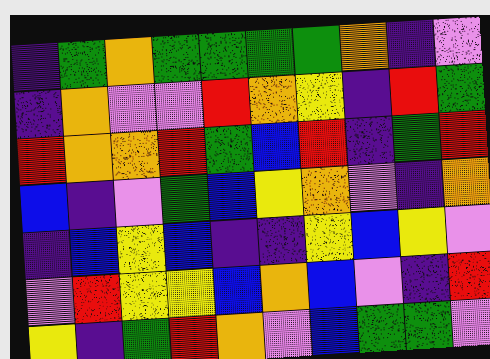[["indigo", "green", "orange", "green", "green", "green", "green", "orange", "indigo", "violet"], ["indigo", "orange", "violet", "violet", "red", "orange", "yellow", "indigo", "red", "green"], ["red", "orange", "orange", "red", "green", "blue", "red", "indigo", "green", "red"], ["blue", "indigo", "violet", "green", "blue", "yellow", "orange", "violet", "indigo", "orange"], ["indigo", "blue", "yellow", "blue", "indigo", "indigo", "yellow", "blue", "yellow", "violet"], ["violet", "red", "yellow", "yellow", "blue", "orange", "blue", "violet", "indigo", "red"], ["yellow", "indigo", "green", "red", "orange", "violet", "blue", "green", "green", "violet"]]